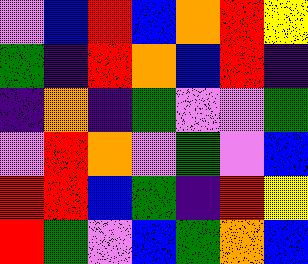[["violet", "blue", "red", "blue", "orange", "red", "yellow"], ["green", "indigo", "red", "orange", "blue", "red", "indigo"], ["indigo", "orange", "indigo", "green", "violet", "violet", "green"], ["violet", "red", "orange", "violet", "green", "violet", "blue"], ["red", "red", "blue", "green", "indigo", "red", "yellow"], ["red", "green", "violet", "blue", "green", "orange", "blue"]]